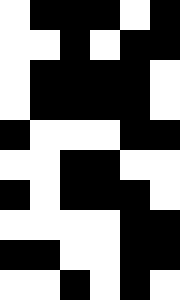[["white", "black", "black", "black", "white", "black"], ["white", "white", "black", "white", "black", "black"], ["white", "black", "black", "black", "black", "white"], ["white", "black", "black", "black", "black", "white"], ["black", "white", "white", "white", "black", "black"], ["white", "white", "black", "black", "white", "white"], ["black", "white", "black", "black", "black", "white"], ["white", "white", "white", "white", "black", "black"], ["black", "black", "white", "white", "black", "black"], ["white", "white", "black", "white", "black", "white"]]